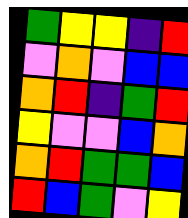[["green", "yellow", "yellow", "indigo", "red"], ["violet", "orange", "violet", "blue", "blue"], ["orange", "red", "indigo", "green", "red"], ["yellow", "violet", "violet", "blue", "orange"], ["orange", "red", "green", "green", "blue"], ["red", "blue", "green", "violet", "yellow"]]